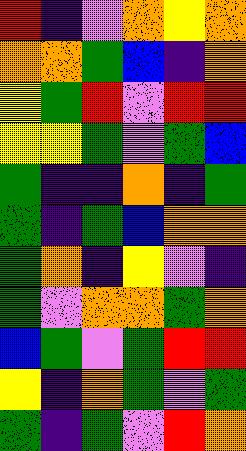[["red", "indigo", "violet", "orange", "yellow", "orange"], ["orange", "orange", "green", "blue", "indigo", "orange"], ["yellow", "green", "red", "violet", "red", "red"], ["yellow", "yellow", "green", "violet", "green", "blue"], ["green", "indigo", "indigo", "orange", "indigo", "green"], ["green", "indigo", "green", "blue", "orange", "orange"], ["green", "orange", "indigo", "yellow", "violet", "indigo"], ["green", "violet", "orange", "orange", "green", "orange"], ["blue", "green", "violet", "green", "red", "red"], ["yellow", "indigo", "orange", "green", "violet", "green"], ["green", "indigo", "green", "violet", "red", "orange"]]